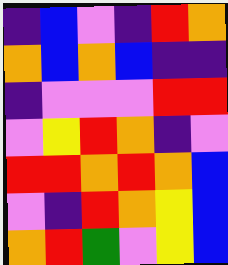[["indigo", "blue", "violet", "indigo", "red", "orange"], ["orange", "blue", "orange", "blue", "indigo", "indigo"], ["indigo", "violet", "violet", "violet", "red", "red"], ["violet", "yellow", "red", "orange", "indigo", "violet"], ["red", "red", "orange", "red", "orange", "blue"], ["violet", "indigo", "red", "orange", "yellow", "blue"], ["orange", "red", "green", "violet", "yellow", "blue"]]